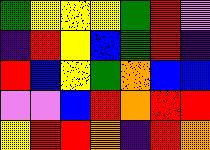[["green", "yellow", "yellow", "yellow", "green", "red", "violet"], ["indigo", "red", "yellow", "blue", "green", "red", "indigo"], ["red", "blue", "yellow", "green", "orange", "blue", "blue"], ["violet", "violet", "blue", "red", "orange", "red", "red"], ["yellow", "red", "red", "orange", "indigo", "red", "orange"]]